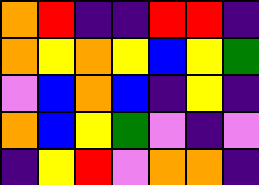[["orange", "red", "indigo", "indigo", "red", "red", "indigo"], ["orange", "yellow", "orange", "yellow", "blue", "yellow", "green"], ["violet", "blue", "orange", "blue", "indigo", "yellow", "indigo"], ["orange", "blue", "yellow", "green", "violet", "indigo", "violet"], ["indigo", "yellow", "red", "violet", "orange", "orange", "indigo"]]